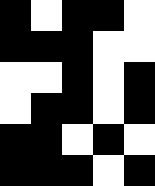[["black", "white", "black", "black", "white"], ["black", "black", "black", "white", "white"], ["white", "white", "black", "white", "black"], ["white", "black", "black", "white", "black"], ["black", "black", "white", "black", "white"], ["black", "black", "black", "white", "black"]]